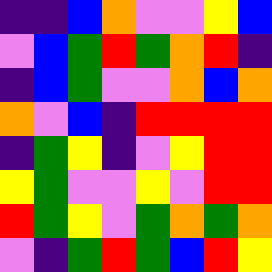[["indigo", "indigo", "blue", "orange", "violet", "violet", "yellow", "blue"], ["violet", "blue", "green", "red", "green", "orange", "red", "indigo"], ["indigo", "blue", "green", "violet", "violet", "orange", "blue", "orange"], ["orange", "violet", "blue", "indigo", "red", "red", "red", "red"], ["indigo", "green", "yellow", "indigo", "violet", "yellow", "red", "red"], ["yellow", "green", "violet", "violet", "yellow", "violet", "red", "red"], ["red", "green", "yellow", "violet", "green", "orange", "green", "orange"], ["violet", "indigo", "green", "red", "green", "blue", "red", "yellow"]]